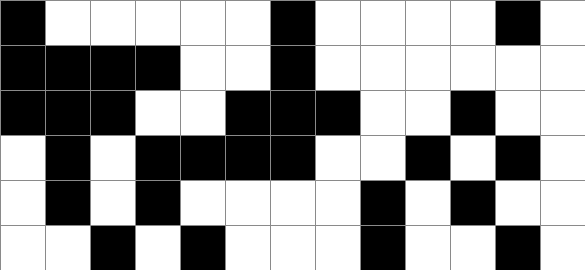[["black", "white", "white", "white", "white", "white", "black", "white", "white", "white", "white", "black", "white"], ["black", "black", "black", "black", "white", "white", "black", "white", "white", "white", "white", "white", "white"], ["black", "black", "black", "white", "white", "black", "black", "black", "white", "white", "black", "white", "white"], ["white", "black", "white", "black", "black", "black", "black", "white", "white", "black", "white", "black", "white"], ["white", "black", "white", "black", "white", "white", "white", "white", "black", "white", "black", "white", "white"], ["white", "white", "black", "white", "black", "white", "white", "white", "black", "white", "white", "black", "white"]]